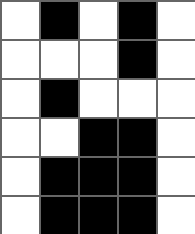[["white", "black", "white", "black", "white"], ["white", "white", "white", "black", "white"], ["white", "black", "white", "white", "white"], ["white", "white", "black", "black", "white"], ["white", "black", "black", "black", "white"], ["white", "black", "black", "black", "white"]]